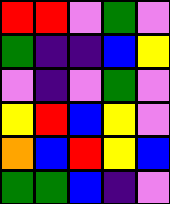[["red", "red", "violet", "green", "violet"], ["green", "indigo", "indigo", "blue", "yellow"], ["violet", "indigo", "violet", "green", "violet"], ["yellow", "red", "blue", "yellow", "violet"], ["orange", "blue", "red", "yellow", "blue"], ["green", "green", "blue", "indigo", "violet"]]